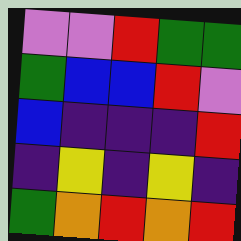[["violet", "violet", "red", "green", "green"], ["green", "blue", "blue", "red", "violet"], ["blue", "indigo", "indigo", "indigo", "red"], ["indigo", "yellow", "indigo", "yellow", "indigo"], ["green", "orange", "red", "orange", "red"]]